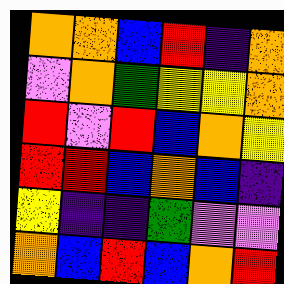[["orange", "orange", "blue", "red", "indigo", "orange"], ["violet", "orange", "green", "yellow", "yellow", "orange"], ["red", "violet", "red", "blue", "orange", "yellow"], ["red", "red", "blue", "orange", "blue", "indigo"], ["yellow", "indigo", "indigo", "green", "violet", "violet"], ["orange", "blue", "red", "blue", "orange", "red"]]